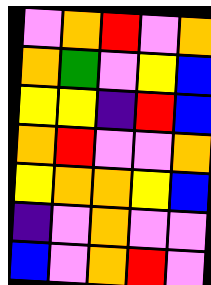[["violet", "orange", "red", "violet", "orange"], ["orange", "green", "violet", "yellow", "blue"], ["yellow", "yellow", "indigo", "red", "blue"], ["orange", "red", "violet", "violet", "orange"], ["yellow", "orange", "orange", "yellow", "blue"], ["indigo", "violet", "orange", "violet", "violet"], ["blue", "violet", "orange", "red", "violet"]]